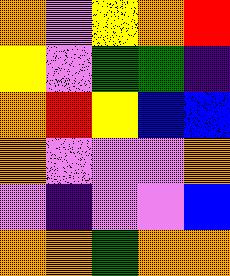[["orange", "violet", "yellow", "orange", "red"], ["yellow", "violet", "green", "green", "indigo"], ["orange", "red", "yellow", "blue", "blue"], ["orange", "violet", "violet", "violet", "orange"], ["violet", "indigo", "violet", "violet", "blue"], ["orange", "orange", "green", "orange", "orange"]]